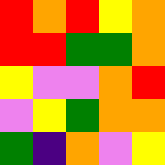[["red", "orange", "red", "yellow", "orange"], ["red", "red", "green", "green", "orange"], ["yellow", "violet", "violet", "orange", "red"], ["violet", "yellow", "green", "orange", "orange"], ["green", "indigo", "orange", "violet", "yellow"]]